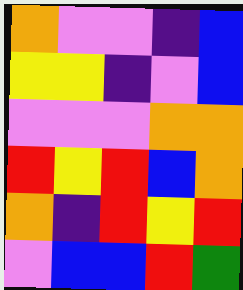[["orange", "violet", "violet", "indigo", "blue"], ["yellow", "yellow", "indigo", "violet", "blue"], ["violet", "violet", "violet", "orange", "orange"], ["red", "yellow", "red", "blue", "orange"], ["orange", "indigo", "red", "yellow", "red"], ["violet", "blue", "blue", "red", "green"]]